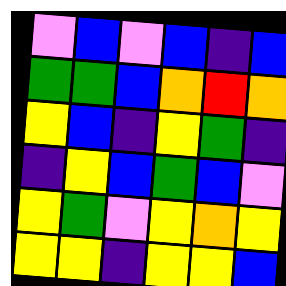[["violet", "blue", "violet", "blue", "indigo", "blue"], ["green", "green", "blue", "orange", "red", "orange"], ["yellow", "blue", "indigo", "yellow", "green", "indigo"], ["indigo", "yellow", "blue", "green", "blue", "violet"], ["yellow", "green", "violet", "yellow", "orange", "yellow"], ["yellow", "yellow", "indigo", "yellow", "yellow", "blue"]]